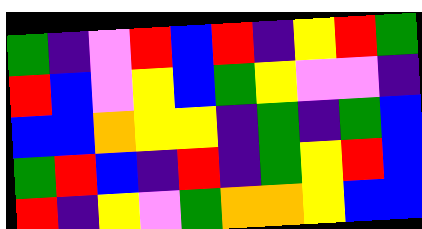[["green", "indigo", "violet", "red", "blue", "red", "indigo", "yellow", "red", "green"], ["red", "blue", "violet", "yellow", "blue", "green", "yellow", "violet", "violet", "indigo"], ["blue", "blue", "orange", "yellow", "yellow", "indigo", "green", "indigo", "green", "blue"], ["green", "red", "blue", "indigo", "red", "indigo", "green", "yellow", "red", "blue"], ["red", "indigo", "yellow", "violet", "green", "orange", "orange", "yellow", "blue", "blue"]]